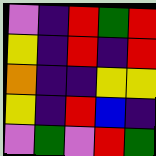[["violet", "indigo", "red", "green", "red"], ["yellow", "indigo", "red", "indigo", "red"], ["orange", "indigo", "indigo", "yellow", "yellow"], ["yellow", "indigo", "red", "blue", "indigo"], ["violet", "green", "violet", "red", "green"]]